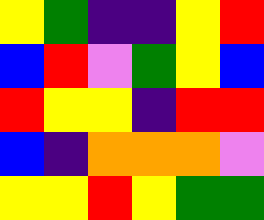[["yellow", "green", "indigo", "indigo", "yellow", "red"], ["blue", "red", "violet", "green", "yellow", "blue"], ["red", "yellow", "yellow", "indigo", "red", "red"], ["blue", "indigo", "orange", "orange", "orange", "violet"], ["yellow", "yellow", "red", "yellow", "green", "green"]]